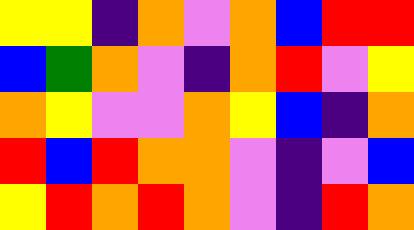[["yellow", "yellow", "indigo", "orange", "violet", "orange", "blue", "red", "red"], ["blue", "green", "orange", "violet", "indigo", "orange", "red", "violet", "yellow"], ["orange", "yellow", "violet", "violet", "orange", "yellow", "blue", "indigo", "orange"], ["red", "blue", "red", "orange", "orange", "violet", "indigo", "violet", "blue"], ["yellow", "red", "orange", "red", "orange", "violet", "indigo", "red", "orange"]]